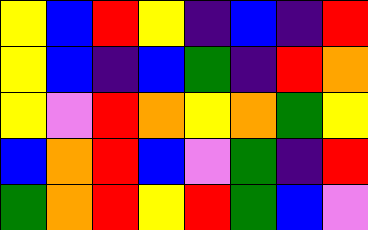[["yellow", "blue", "red", "yellow", "indigo", "blue", "indigo", "red"], ["yellow", "blue", "indigo", "blue", "green", "indigo", "red", "orange"], ["yellow", "violet", "red", "orange", "yellow", "orange", "green", "yellow"], ["blue", "orange", "red", "blue", "violet", "green", "indigo", "red"], ["green", "orange", "red", "yellow", "red", "green", "blue", "violet"]]